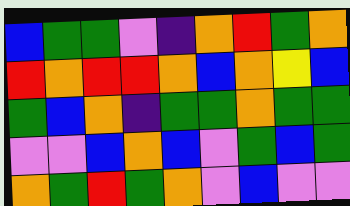[["blue", "green", "green", "violet", "indigo", "orange", "red", "green", "orange"], ["red", "orange", "red", "red", "orange", "blue", "orange", "yellow", "blue"], ["green", "blue", "orange", "indigo", "green", "green", "orange", "green", "green"], ["violet", "violet", "blue", "orange", "blue", "violet", "green", "blue", "green"], ["orange", "green", "red", "green", "orange", "violet", "blue", "violet", "violet"]]